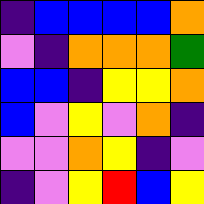[["indigo", "blue", "blue", "blue", "blue", "orange"], ["violet", "indigo", "orange", "orange", "orange", "green"], ["blue", "blue", "indigo", "yellow", "yellow", "orange"], ["blue", "violet", "yellow", "violet", "orange", "indigo"], ["violet", "violet", "orange", "yellow", "indigo", "violet"], ["indigo", "violet", "yellow", "red", "blue", "yellow"]]